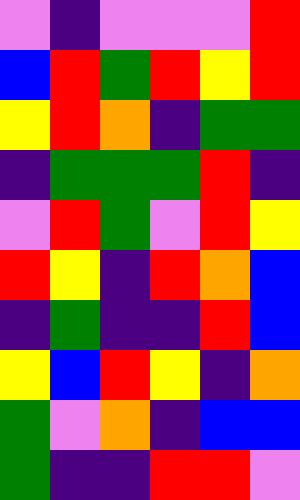[["violet", "indigo", "violet", "violet", "violet", "red"], ["blue", "red", "green", "red", "yellow", "red"], ["yellow", "red", "orange", "indigo", "green", "green"], ["indigo", "green", "green", "green", "red", "indigo"], ["violet", "red", "green", "violet", "red", "yellow"], ["red", "yellow", "indigo", "red", "orange", "blue"], ["indigo", "green", "indigo", "indigo", "red", "blue"], ["yellow", "blue", "red", "yellow", "indigo", "orange"], ["green", "violet", "orange", "indigo", "blue", "blue"], ["green", "indigo", "indigo", "red", "red", "violet"]]